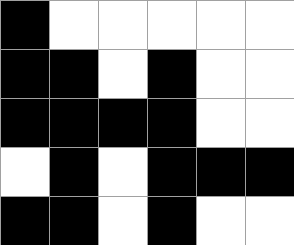[["black", "white", "white", "white", "white", "white"], ["black", "black", "white", "black", "white", "white"], ["black", "black", "black", "black", "white", "white"], ["white", "black", "white", "black", "black", "black"], ["black", "black", "white", "black", "white", "white"]]